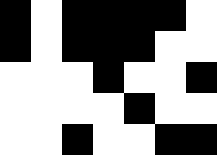[["black", "white", "black", "black", "black", "black", "white"], ["black", "white", "black", "black", "black", "white", "white"], ["white", "white", "white", "black", "white", "white", "black"], ["white", "white", "white", "white", "black", "white", "white"], ["white", "white", "black", "white", "white", "black", "black"]]